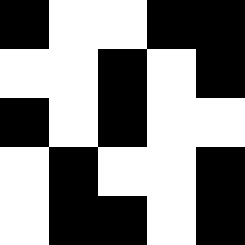[["black", "white", "white", "black", "black"], ["white", "white", "black", "white", "black"], ["black", "white", "black", "white", "white"], ["white", "black", "white", "white", "black"], ["white", "black", "black", "white", "black"]]